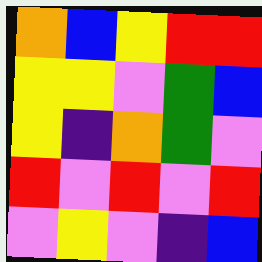[["orange", "blue", "yellow", "red", "red"], ["yellow", "yellow", "violet", "green", "blue"], ["yellow", "indigo", "orange", "green", "violet"], ["red", "violet", "red", "violet", "red"], ["violet", "yellow", "violet", "indigo", "blue"]]